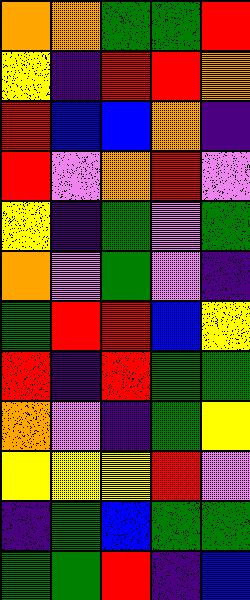[["orange", "orange", "green", "green", "red"], ["yellow", "indigo", "red", "red", "orange"], ["red", "blue", "blue", "orange", "indigo"], ["red", "violet", "orange", "red", "violet"], ["yellow", "indigo", "green", "violet", "green"], ["orange", "violet", "green", "violet", "indigo"], ["green", "red", "red", "blue", "yellow"], ["red", "indigo", "red", "green", "green"], ["orange", "violet", "indigo", "green", "yellow"], ["yellow", "yellow", "yellow", "red", "violet"], ["indigo", "green", "blue", "green", "green"], ["green", "green", "red", "indigo", "blue"]]